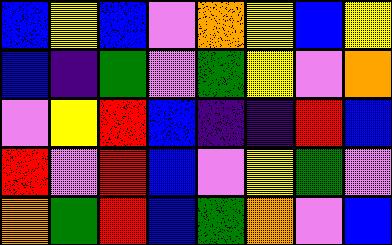[["blue", "yellow", "blue", "violet", "orange", "yellow", "blue", "yellow"], ["blue", "indigo", "green", "violet", "green", "yellow", "violet", "orange"], ["violet", "yellow", "red", "blue", "indigo", "indigo", "red", "blue"], ["red", "violet", "red", "blue", "violet", "yellow", "green", "violet"], ["orange", "green", "red", "blue", "green", "orange", "violet", "blue"]]